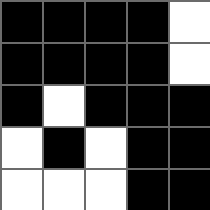[["black", "black", "black", "black", "white"], ["black", "black", "black", "black", "white"], ["black", "white", "black", "black", "black"], ["white", "black", "white", "black", "black"], ["white", "white", "white", "black", "black"]]